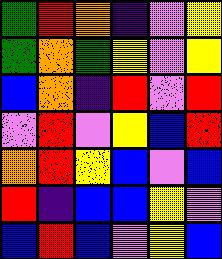[["green", "red", "orange", "indigo", "violet", "yellow"], ["green", "orange", "green", "yellow", "violet", "yellow"], ["blue", "orange", "indigo", "red", "violet", "red"], ["violet", "red", "violet", "yellow", "blue", "red"], ["orange", "red", "yellow", "blue", "violet", "blue"], ["red", "indigo", "blue", "blue", "yellow", "violet"], ["blue", "red", "blue", "violet", "yellow", "blue"]]